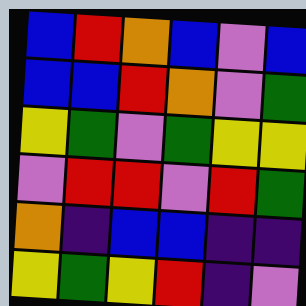[["blue", "red", "orange", "blue", "violet", "blue"], ["blue", "blue", "red", "orange", "violet", "green"], ["yellow", "green", "violet", "green", "yellow", "yellow"], ["violet", "red", "red", "violet", "red", "green"], ["orange", "indigo", "blue", "blue", "indigo", "indigo"], ["yellow", "green", "yellow", "red", "indigo", "violet"]]